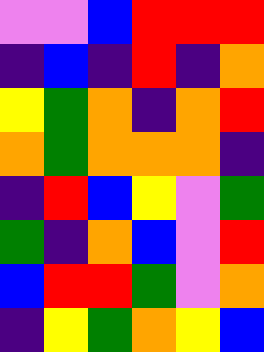[["violet", "violet", "blue", "red", "red", "red"], ["indigo", "blue", "indigo", "red", "indigo", "orange"], ["yellow", "green", "orange", "indigo", "orange", "red"], ["orange", "green", "orange", "orange", "orange", "indigo"], ["indigo", "red", "blue", "yellow", "violet", "green"], ["green", "indigo", "orange", "blue", "violet", "red"], ["blue", "red", "red", "green", "violet", "orange"], ["indigo", "yellow", "green", "orange", "yellow", "blue"]]